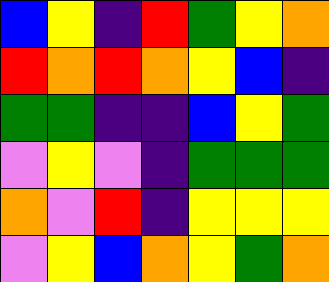[["blue", "yellow", "indigo", "red", "green", "yellow", "orange"], ["red", "orange", "red", "orange", "yellow", "blue", "indigo"], ["green", "green", "indigo", "indigo", "blue", "yellow", "green"], ["violet", "yellow", "violet", "indigo", "green", "green", "green"], ["orange", "violet", "red", "indigo", "yellow", "yellow", "yellow"], ["violet", "yellow", "blue", "orange", "yellow", "green", "orange"]]